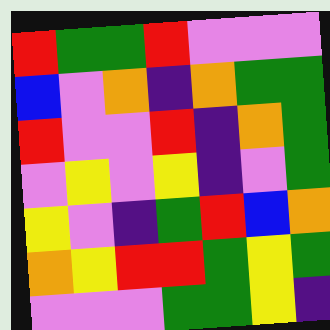[["red", "green", "green", "red", "violet", "violet", "violet"], ["blue", "violet", "orange", "indigo", "orange", "green", "green"], ["red", "violet", "violet", "red", "indigo", "orange", "green"], ["violet", "yellow", "violet", "yellow", "indigo", "violet", "green"], ["yellow", "violet", "indigo", "green", "red", "blue", "orange"], ["orange", "yellow", "red", "red", "green", "yellow", "green"], ["violet", "violet", "violet", "green", "green", "yellow", "indigo"]]